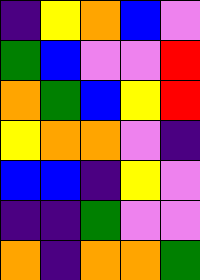[["indigo", "yellow", "orange", "blue", "violet"], ["green", "blue", "violet", "violet", "red"], ["orange", "green", "blue", "yellow", "red"], ["yellow", "orange", "orange", "violet", "indigo"], ["blue", "blue", "indigo", "yellow", "violet"], ["indigo", "indigo", "green", "violet", "violet"], ["orange", "indigo", "orange", "orange", "green"]]